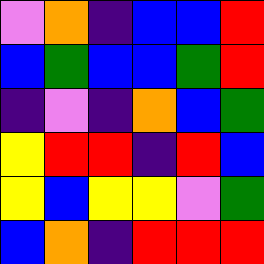[["violet", "orange", "indigo", "blue", "blue", "red"], ["blue", "green", "blue", "blue", "green", "red"], ["indigo", "violet", "indigo", "orange", "blue", "green"], ["yellow", "red", "red", "indigo", "red", "blue"], ["yellow", "blue", "yellow", "yellow", "violet", "green"], ["blue", "orange", "indigo", "red", "red", "red"]]